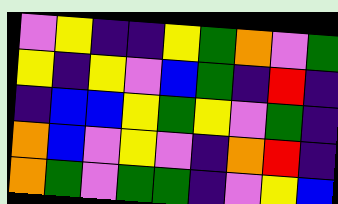[["violet", "yellow", "indigo", "indigo", "yellow", "green", "orange", "violet", "green"], ["yellow", "indigo", "yellow", "violet", "blue", "green", "indigo", "red", "indigo"], ["indigo", "blue", "blue", "yellow", "green", "yellow", "violet", "green", "indigo"], ["orange", "blue", "violet", "yellow", "violet", "indigo", "orange", "red", "indigo"], ["orange", "green", "violet", "green", "green", "indigo", "violet", "yellow", "blue"]]